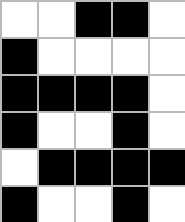[["white", "white", "black", "black", "white"], ["black", "white", "white", "white", "white"], ["black", "black", "black", "black", "white"], ["black", "white", "white", "black", "white"], ["white", "black", "black", "black", "black"], ["black", "white", "white", "black", "white"]]